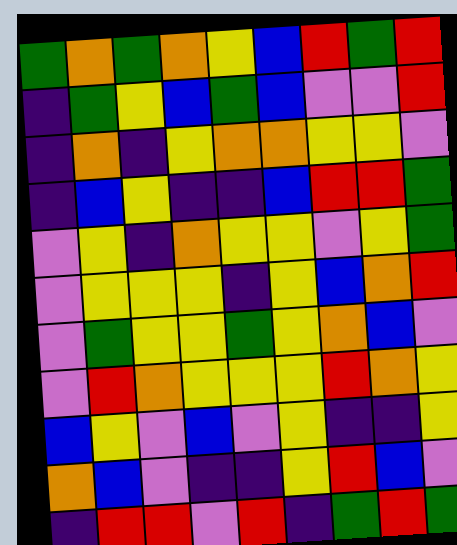[["green", "orange", "green", "orange", "yellow", "blue", "red", "green", "red"], ["indigo", "green", "yellow", "blue", "green", "blue", "violet", "violet", "red"], ["indigo", "orange", "indigo", "yellow", "orange", "orange", "yellow", "yellow", "violet"], ["indigo", "blue", "yellow", "indigo", "indigo", "blue", "red", "red", "green"], ["violet", "yellow", "indigo", "orange", "yellow", "yellow", "violet", "yellow", "green"], ["violet", "yellow", "yellow", "yellow", "indigo", "yellow", "blue", "orange", "red"], ["violet", "green", "yellow", "yellow", "green", "yellow", "orange", "blue", "violet"], ["violet", "red", "orange", "yellow", "yellow", "yellow", "red", "orange", "yellow"], ["blue", "yellow", "violet", "blue", "violet", "yellow", "indigo", "indigo", "yellow"], ["orange", "blue", "violet", "indigo", "indigo", "yellow", "red", "blue", "violet"], ["indigo", "red", "red", "violet", "red", "indigo", "green", "red", "green"]]